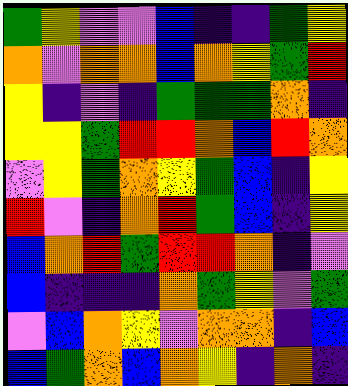[["green", "yellow", "violet", "violet", "blue", "indigo", "indigo", "green", "yellow"], ["orange", "violet", "orange", "orange", "blue", "orange", "yellow", "green", "red"], ["yellow", "indigo", "violet", "indigo", "green", "green", "green", "orange", "indigo"], ["yellow", "yellow", "green", "red", "red", "orange", "blue", "red", "orange"], ["violet", "yellow", "green", "orange", "yellow", "green", "blue", "indigo", "yellow"], ["red", "violet", "indigo", "orange", "red", "green", "blue", "indigo", "yellow"], ["blue", "orange", "red", "green", "red", "red", "orange", "indigo", "violet"], ["blue", "indigo", "indigo", "indigo", "orange", "green", "yellow", "violet", "green"], ["violet", "blue", "orange", "yellow", "violet", "orange", "orange", "indigo", "blue"], ["blue", "green", "orange", "blue", "orange", "yellow", "indigo", "orange", "indigo"]]